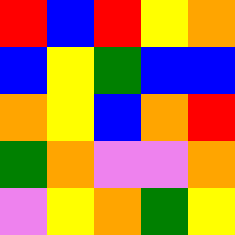[["red", "blue", "red", "yellow", "orange"], ["blue", "yellow", "green", "blue", "blue"], ["orange", "yellow", "blue", "orange", "red"], ["green", "orange", "violet", "violet", "orange"], ["violet", "yellow", "orange", "green", "yellow"]]